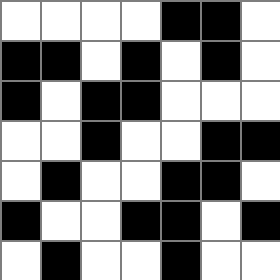[["white", "white", "white", "white", "black", "black", "white"], ["black", "black", "white", "black", "white", "black", "white"], ["black", "white", "black", "black", "white", "white", "white"], ["white", "white", "black", "white", "white", "black", "black"], ["white", "black", "white", "white", "black", "black", "white"], ["black", "white", "white", "black", "black", "white", "black"], ["white", "black", "white", "white", "black", "white", "white"]]